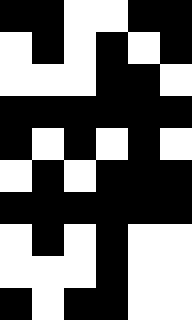[["black", "black", "white", "white", "black", "black"], ["white", "black", "white", "black", "white", "black"], ["white", "white", "white", "black", "black", "white"], ["black", "black", "black", "black", "black", "black"], ["black", "white", "black", "white", "black", "white"], ["white", "black", "white", "black", "black", "black"], ["black", "black", "black", "black", "black", "black"], ["white", "black", "white", "black", "white", "white"], ["white", "white", "white", "black", "white", "white"], ["black", "white", "black", "black", "white", "white"]]